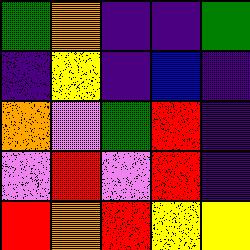[["green", "orange", "indigo", "indigo", "green"], ["indigo", "yellow", "indigo", "blue", "indigo"], ["orange", "violet", "green", "red", "indigo"], ["violet", "red", "violet", "red", "indigo"], ["red", "orange", "red", "yellow", "yellow"]]